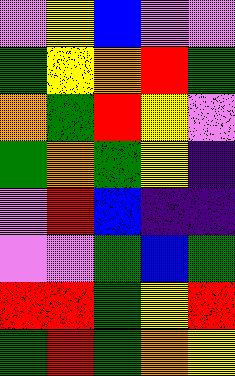[["violet", "yellow", "blue", "violet", "violet"], ["green", "yellow", "orange", "red", "green"], ["orange", "green", "red", "yellow", "violet"], ["green", "orange", "green", "yellow", "indigo"], ["violet", "red", "blue", "indigo", "indigo"], ["violet", "violet", "green", "blue", "green"], ["red", "red", "green", "yellow", "red"], ["green", "red", "green", "orange", "yellow"]]